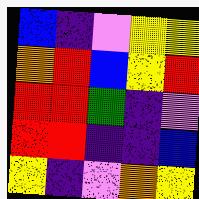[["blue", "indigo", "violet", "yellow", "yellow"], ["orange", "red", "blue", "yellow", "red"], ["red", "red", "green", "indigo", "violet"], ["red", "red", "indigo", "indigo", "blue"], ["yellow", "indigo", "violet", "orange", "yellow"]]